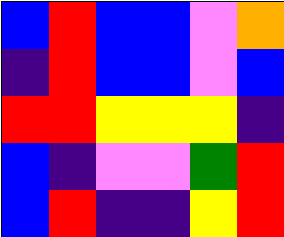[["blue", "red", "blue", "blue", "violet", "orange"], ["indigo", "red", "blue", "blue", "violet", "blue"], ["red", "red", "yellow", "yellow", "yellow", "indigo"], ["blue", "indigo", "violet", "violet", "green", "red"], ["blue", "red", "indigo", "indigo", "yellow", "red"]]